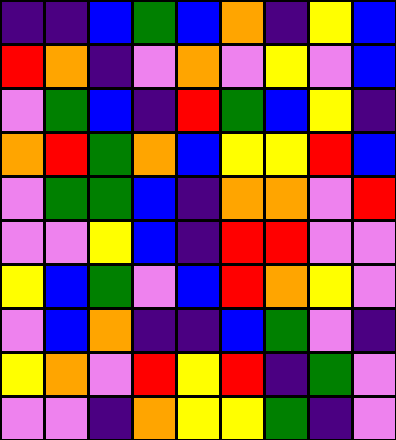[["indigo", "indigo", "blue", "green", "blue", "orange", "indigo", "yellow", "blue"], ["red", "orange", "indigo", "violet", "orange", "violet", "yellow", "violet", "blue"], ["violet", "green", "blue", "indigo", "red", "green", "blue", "yellow", "indigo"], ["orange", "red", "green", "orange", "blue", "yellow", "yellow", "red", "blue"], ["violet", "green", "green", "blue", "indigo", "orange", "orange", "violet", "red"], ["violet", "violet", "yellow", "blue", "indigo", "red", "red", "violet", "violet"], ["yellow", "blue", "green", "violet", "blue", "red", "orange", "yellow", "violet"], ["violet", "blue", "orange", "indigo", "indigo", "blue", "green", "violet", "indigo"], ["yellow", "orange", "violet", "red", "yellow", "red", "indigo", "green", "violet"], ["violet", "violet", "indigo", "orange", "yellow", "yellow", "green", "indigo", "violet"]]